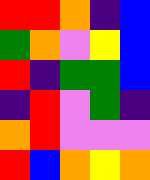[["red", "red", "orange", "indigo", "blue"], ["green", "orange", "violet", "yellow", "blue"], ["red", "indigo", "green", "green", "blue"], ["indigo", "red", "violet", "green", "indigo"], ["orange", "red", "violet", "violet", "violet"], ["red", "blue", "orange", "yellow", "orange"]]